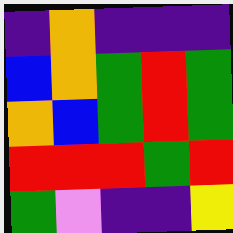[["indigo", "orange", "indigo", "indigo", "indigo"], ["blue", "orange", "green", "red", "green"], ["orange", "blue", "green", "red", "green"], ["red", "red", "red", "green", "red"], ["green", "violet", "indigo", "indigo", "yellow"]]